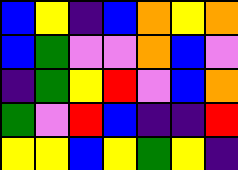[["blue", "yellow", "indigo", "blue", "orange", "yellow", "orange"], ["blue", "green", "violet", "violet", "orange", "blue", "violet"], ["indigo", "green", "yellow", "red", "violet", "blue", "orange"], ["green", "violet", "red", "blue", "indigo", "indigo", "red"], ["yellow", "yellow", "blue", "yellow", "green", "yellow", "indigo"]]